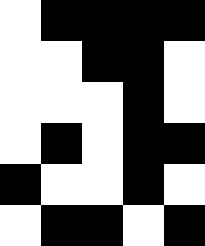[["white", "black", "black", "black", "black"], ["white", "white", "black", "black", "white"], ["white", "white", "white", "black", "white"], ["white", "black", "white", "black", "black"], ["black", "white", "white", "black", "white"], ["white", "black", "black", "white", "black"]]